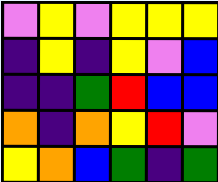[["violet", "yellow", "violet", "yellow", "yellow", "yellow"], ["indigo", "yellow", "indigo", "yellow", "violet", "blue"], ["indigo", "indigo", "green", "red", "blue", "blue"], ["orange", "indigo", "orange", "yellow", "red", "violet"], ["yellow", "orange", "blue", "green", "indigo", "green"]]